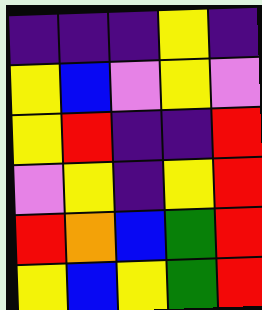[["indigo", "indigo", "indigo", "yellow", "indigo"], ["yellow", "blue", "violet", "yellow", "violet"], ["yellow", "red", "indigo", "indigo", "red"], ["violet", "yellow", "indigo", "yellow", "red"], ["red", "orange", "blue", "green", "red"], ["yellow", "blue", "yellow", "green", "red"]]